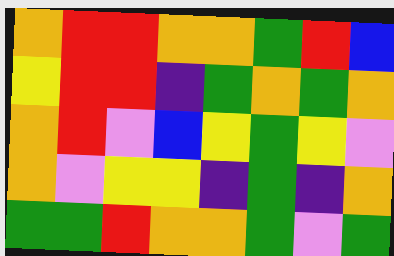[["orange", "red", "red", "orange", "orange", "green", "red", "blue"], ["yellow", "red", "red", "indigo", "green", "orange", "green", "orange"], ["orange", "red", "violet", "blue", "yellow", "green", "yellow", "violet"], ["orange", "violet", "yellow", "yellow", "indigo", "green", "indigo", "orange"], ["green", "green", "red", "orange", "orange", "green", "violet", "green"]]